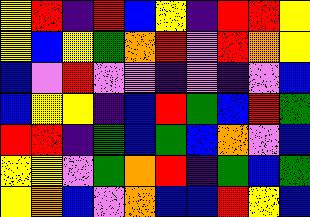[["yellow", "red", "indigo", "red", "blue", "yellow", "indigo", "red", "red", "yellow"], ["yellow", "blue", "yellow", "green", "orange", "red", "violet", "red", "orange", "yellow"], ["blue", "violet", "red", "violet", "violet", "indigo", "violet", "indigo", "violet", "blue"], ["blue", "yellow", "yellow", "indigo", "blue", "red", "green", "blue", "red", "green"], ["red", "red", "indigo", "green", "blue", "green", "blue", "orange", "violet", "blue"], ["yellow", "yellow", "violet", "green", "orange", "red", "indigo", "green", "blue", "green"], ["yellow", "orange", "blue", "violet", "orange", "blue", "blue", "red", "yellow", "blue"]]